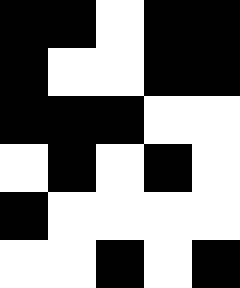[["black", "black", "white", "black", "black"], ["black", "white", "white", "black", "black"], ["black", "black", "black", "white", "white"], ["white", "black", "white", "black", "white"], ["black", "white", "white", "white", "white"], ["white", "white", "black", "white", "black"]]